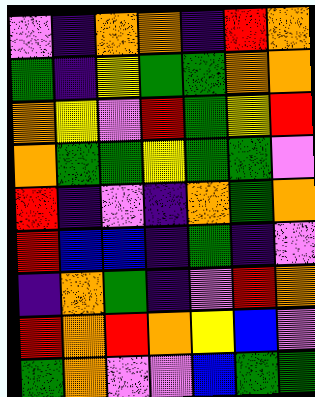[["violet", "indigo", "orange", "orange", "indigo", "red", "orange"], ["green", "indigo", "yellow", "green", "green", "orange", "orange"], ["orange", "yellow", "violet", "red", "green", "yellow", "red"], ["orange", "green", "green", "yellow", "green", "green", "violet"], ["red", "indigo", "violet", "indigo", "orange", "green", "orange"], ["red", "blue", "blue", "indigo", "green", "indigo", "violet"], ["indigo", "orange", "green", "indigo", "violet", "red", "orange"], ["red", "orange", "red", "orange", "yellow", "blue", "violet"], ["green", "orange", "violet", "violet", "blue", "green", "green"]]